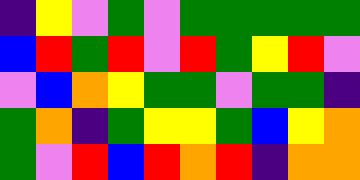[["indigo", "yellow", "violet", "green", "violet", "green", "green", "green", "green", "green"], ["blue", "red", "green", "red", "violet", "red", "green", "yellow", "red", "violet"], ["violet", "blue", "orange", "yellow", "green", "green", "violet", "green", "green", "indigo"], ["green", "orange", "indigo", "green", "yellow", "yellow", "green", "blue", "yellow", "orange"], ["green", "violet", "red", "blue", "red", "orange", "red", "indigo", "orange", "orange"]]